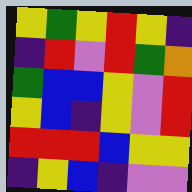[["yellow", "green", "yellow", "red", "yellow", "indigo"], ["indigo", "red", "violet", "red", "green", "orange"], ["green", "blue", "blue", "yellow", "violet", "red"], ["yellow", "blue", "indigo", "yellow", "violet", "red"], ["red", "red", "red", "blue", "yellow", "yellow"], ["indigo", "yellow", "blue", "indigo", "violet", "violet"]]